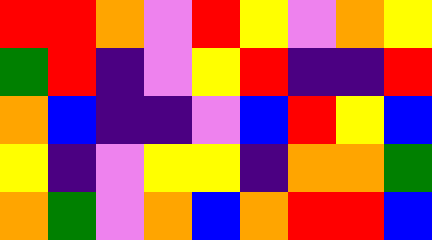[["red", "red", "orange", "violet", "red", "yellow", "violet", "orange", "yellow"], ["green", "red", "indigo", "violet", "yellow", "red", "indigo", "indigo", "red"], ["orange", "blue", "indigo", "indigo", "violet", "blue", "red", "yellow", "blue"], ["yellow", "indigo", "violet", "yellow", "yellow", "indigo", "orange", "orange", "green"], ["orange", "green", "violet", "orange", "blue", "orange", "red", "red", "blue"]]